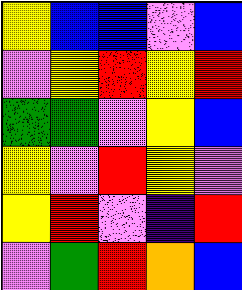[["yellow", "blue", "blue", "violet", "blue"], ["violet", "yellow", "red", "yellow", "red"], ["green", "green", "violet", "yellow", "blue"], ["yellow", "violet", "red", "yellow", "violet"], ["yellow", "red", "violet", "indigo", "red"], ["violet", "green", "red", "orange", "blue"]]